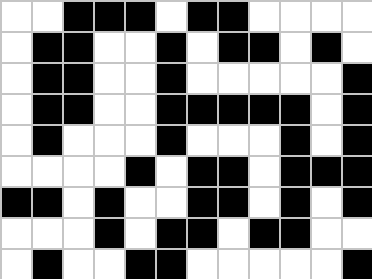[["white", "white", "black", "black", "black", "white", "black", "black", "white", "white", "white", "white"], ["white", "black", "black", "white", "white", "black", "white", "black", "black", "white", "black", "white"], ["white", "black", "black", "white", "white", "black", "white", "white", "white", "white", "white", "black"], ["white", "black", "black", "white", "white", "black", "black", "black", "black", "black", "white", "black"], ["white", "black", "white", "white", "white", "black", "white", "white", "white", "black", "white", "black"], ["white", "white", "white", "white", "black", "white", "black", "black", "white", "black", "black", "black"], ["black", "black", "white", "black", "white", "white", "black", "black", "white", "black", "white", "black"], ["white", "white", "white", "black", "white", "black", "black", "white", "black", "black", "white", "white"], ["white", "black", "white", "white", "black", "black", "white", "white", "white", "white", "white", "black"]]